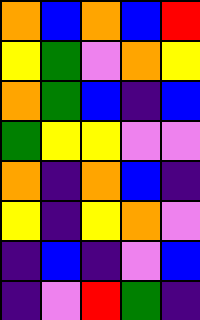[["orange", "blue", "orange", "blue", "red"], ["yellow", "green", "violet", "orange", "yellow"], ["orange", "green", "blue", "indigo", "blue"], ["green", "yellow", "yellow", "violet", "violet"], ["orange", "indigo", "orange", "blue", "indigo"], ["yellow", "indigo", "yellow", "orange", "violet"], ["indigo", "blue", "indigo", "violet", "blue"], ["indigo", "violet", "red", "green", "indigo"]]